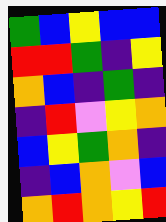[["green", "blue", "yellow", "blue", "blue"], ["red", "red", "green", "indigo", "yellow"], ["orange", "blue", "indigo", "green", "indigo"], ["indigo", "red", "violet", "yellow", "orange"], ["blue", "yellow", "green", "orange", "indigo"], ["indigo", "blue", "orange", "violet", "blue"], ["orange", "red", "orange", "yellow", "red"]]